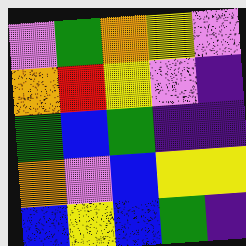[["violet", "green", "orange", "yellow", "violet"], ["orange", "red", "yellow", "violet", "indigo"], ["green", "blue", "green", "indigo", "indigo"], ["orange", "violet", "blue", "yellow", "yellow"], ["blue", "yellow", "blue", "green", "indigo"]]